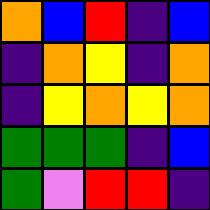[["orange", "blue", "red", "indigo", "blue"], ["indigo", "orange", "yellow", "indigo", "orange"], ["indigo", "yellow", "orange", "yellow", "orange"], ["green", "green", "green", "indigo", "blue"], ["green", "violet", "red", "red", "indigo"]]